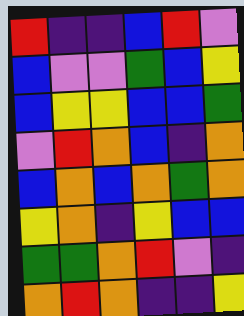[["red", "indigo", "indigo", "blue", "red", "violet"], ["blue", "violet", "violet", "green", "blue", "yellow"], ["blue", "yellow", "yellow", "blue", "blue", "green"], ["violet", "red", "orange", "blue", "indigo", "orange"], ["blue", "orange", "blue", "orange", "green", "orange"], ["yellow", "orange", "indigo", "yellow", "blue", "blue"], ["green", "green", "orange", "red", "violet", "indigo"], ["orange", "red", "orange", "indigo", "indigo", "yellow"]]